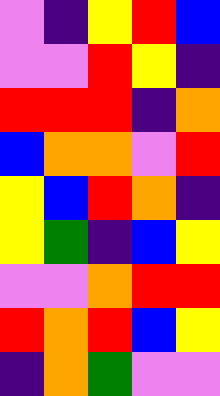[["violet", "indigo", "yellow", "red", "blue"], ["violet", "violet", "red", "yellow", "indigo"], ["red", "red", "red", "indigo", "orange"], ["blue", "orange", "orange", "violet", "red"], ["yellow", "blue", "red", "orange", "indigo"], ["yellow", "green", "indigo", "blue", "yellow"], ["violet", "violet", "orange", "red", "red"], ["red", "orange", "red", "blue", "yellow"], ["indigo", "orange", "green", "violet", "violet"]]